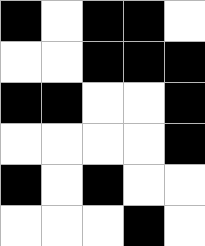[["black", "white", "black", "black", "white"], ["white", "white", "black", "black", "black"], ["black", "black", "white", "white", "black"], ["white", "white", "white", "white", "black"], ["black", "white", "black", "white", "white"], ["white", "white", "white", "black", "white"]]